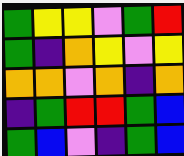[["green", "yellow", "yellow", "violet", "green", "red"], ["green", "indigo", "orange", "yellow", "violet", "yellow"], ["orange", "orange", "violet", "orange", "indigo", "orange"], ["indigo", "green", "red", "red", "green", "blue"], ["green", "blue", "violet", "indigo", "green", "blue"]]